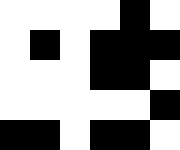[["white", "white", "white", "white", "black", "white"], ["white", "black", "white", "black", "black", "black"], ["white", "white", "white", "black", "black", "white"], ["white", "white", "white", "white", "white", "black"], ["black", "black", "white", "black", "black", "white"]]